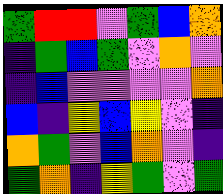[["green", "red", "red", "violet", "green", "blue", "orange"], ["indigo", "green", "blue", "green", "violet", "orange", "violet"], ["indigo", "blue", "violet", "violet", "violet", "violet", "orange"], ["blue", "indigo", "yellow", "blue", "yellow", "violet", "indigo"], ["orange", "green", "violet", "blue", "orange", "violet", "indigo"], ["green", "orange", "indigo", "yellow", "green", "violet", "green"]]